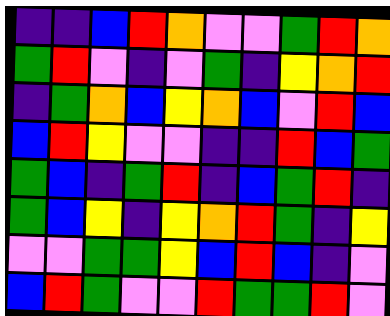[["indigo", "indigo", "blue", "red", "orange", "violet", "violet", "green", "red", "orange"], ["green", "red", "violet", "indigo", "violet", "green", "indigo", "yellow", "orange", "red"], ["indigo", "green", "orange", "blue", "yellow", "orange", "blue", "violet", "red", "blue"], ["blue", "red", "yellow", "violet", "violet", "indigo", "indigo", "red", "blue", "green"], ["green", "blue", "indigo", "green", "red", "indigo", "blue", "green", "red", "indigo"], ["green", "blue", "yellow", "indigo", "yellow", "orange", "red", "green", "indigo", "yellow"], ["violet", "violet", "green", "green", "yellow", "blue", "red", "blue", "indigo", "violet"], ["blue", "red", "green", "violet", "violet", "red", "green", "green", "red", "violet"]]